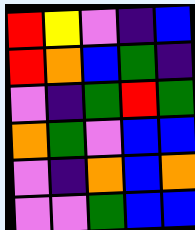[["red", "yellow", "violet", "indigo", "blue"], ["red", "orange", "blue", "green", "indigo"], ["violet", "indigo", "green", "red", "green"], ["orange", "green", "violet", "blue", "blue"], ["violet", "indigo", "orange", "blue", "orange"], ["violet", "violet", "green", "blue", "blue"]]